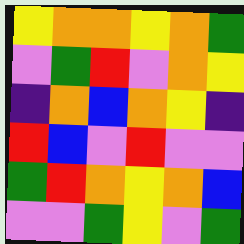[["yellow", "orange", "orange", "yellow", "orange", "green"], ["violet", "green", "red", "violet", "orange", "yellow"], ["indigo", "orange", "blue", "orange", "yellow", "indigo"], ["red", "blue", "violet", "red", "violet", "violet"], ["green", "red", "orange", "yellow", "orange", "blue"], ["violet", "violet", "green", "yellow", "violet", "green"]]